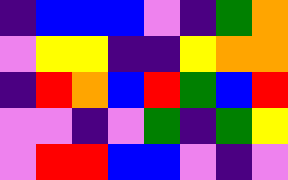[["indigo", "blue", "blue", "blue", "violet", "indigo", "green", "orange"], ["violet", "yellow", "yellow", "indigo", "indigo", "yellow", "orange", "orange"], ["indigo", "red", "orange", "blue", "red", "green", "blue", "red"], ["violet", "violet", "indigo", "violet", "green", "indigo", "green", "yellow"], ["violet", "red", "red", "blue", "blue", "violet", "indigo", "violet"]]